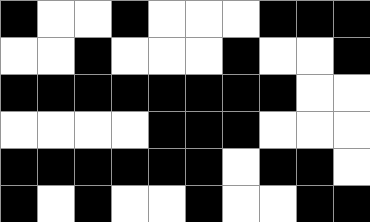[["black", "white", "white", "black", "white", "white", "white", "black", "black", "black"], ["white", "white", "black", "white", "white", "white", "black", "white", "white", "black"], ["black", "black", "black", "black", "black", "black", "black", "black", "white", "white"], ["white", "white", "white", "white", "black", "black", "black", "white", "white", "white"], ["black", "black", "black", "black", "black", "black", "white", "black", "black", "white"], ["black", "white", "black", "white", "white", "black", "white", "white", "black", "black"]]